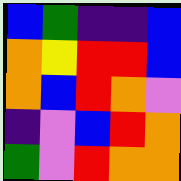[["blue", "green", "indigo", "indigo", "blue"], ["orange", "yellow", "red", "red", "blue"], ["orange", "blue", "red", "orange", "violet"], ["indigo", "violet", "blue", "red", "orange"], ["green", "violet", "red", "orange", "orange"]]